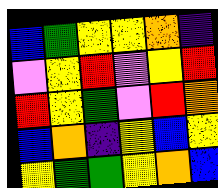[["blue", "green", "yellow", "yellow", "orange", "indigo"], ["violet", "yellow", "red", "violet", "yellow", "red"], ["red", "yellow", "green", "violet", "red", "orange"], ["blue", "orange", "indigo", "yellow", "blue", "yellow"], ["yellow", "green", "green", "yellow", "orange", "blue"]]